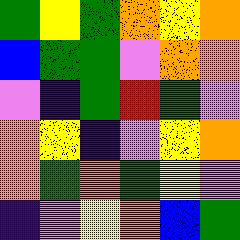[["green", "yellow", "green", "orange", "yellow", "orange"], ["blue", "green", "green", "violet", "orange", "orange"], ["violet", "indigo", "green", "red", "green", "violet"], ["orange", "yellow", "indigo", "violet", "yellow", "orange"], ["orange", "green", "orange", "green", "yellow", "violet"], ["indigo", "violet", "yellow", "orange", "blue", "green"]]